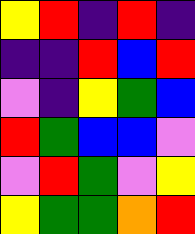[["yellow", "red", "indigo", "red", "indigo"], ["indigo", "indigo", "red", "blue", "red"], ["violet", "indigo", "yellow", "green", "blue"], ["red", "green", "blue", "blue", "violet"], ["violet", "red", "green", "violet", "yellow"], ["yellow", "green", "green", "orange", "red"]]